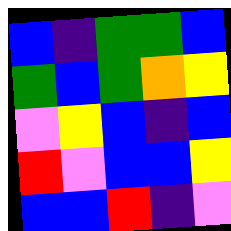[["blue", "indigo", "green", "green", "blue"], ["green", "blue", "green", "orange", "yellow"], ["violet", "yellow", "blue", "indigo", "blue"], ["red", "violet", "blue", "blue", "yellow"], ["blue", "blue", "red", "indigo", "violet"]]